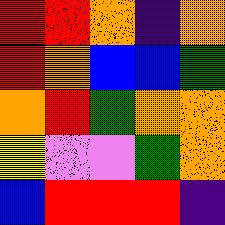[["red", "red", "orange", "indigo", "orange"], ["red", "orange", "blue", "blue", "green"], ["orange", "red", "green", "orange", "orange"], ["yellow", "violet", "violet", "green", "orange"], ["blue", "red", "red", "red", "indigo"]]